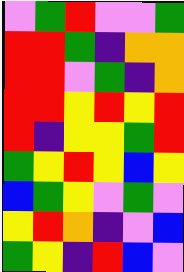[["violet", "green", "red", "violet", "violet", "green"], ["red", "red", "green", "indigo", "orange", "orange"], ["red", "red", "violet", "green", "indigo", "orange"], ["red", "red", "yellow", "red", "yellow", "red"], ["red", "indigo", "yellow", "yellow", "green", "red"], ["green", "yellow", "red", "yellow", "blue", "yellow"], ["blue", "green", "yellow", "violet", "green", "violet"], ["yellow", "red", "orange", "indigo", "violet", "blue"], ["green", "yellow", "indigo", "red", "blue", "violet"]]